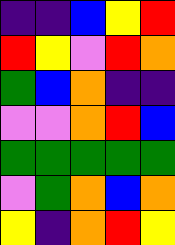[["indigo", "indigo", "blue", "yellow", "red"], ["red", "yellow", "violet", "red", "orange"], ["green", "blue", "orange", "indigo", "indigo"], ["violet", "violet", "orange", "red", "blue"], ["green", "green", "green", "green", "green"], ["violet", "green", "orange", "blue", "orange"], ["yellow", "indigo", "orange", "red", "yellow"]]